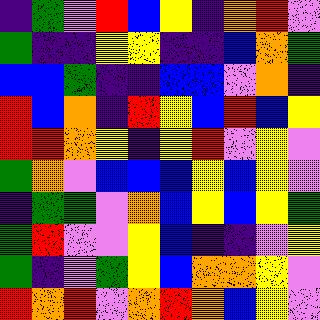[["indigo", "green", "violet", "red", "blue", "yellow", "indigo", "orange", "red", "violet"], ["green", "indigo", "indigo", "yellow", "yellow", "indigo", "indigo", "blue", "orange", "green"], ["blue", "blue", "green", "indigo", "indigo", "blue", "blue", "violet", "orange", "indigo"], ["red", "blue", "orange", "indigo", "red", "yellow", "blue", "red", "blue", "yellow"], ["red", "red", "orange", "yellow", "indigo", "yellow", "red", "violet", "yellow", "violet"], ["green", "orange", "violet", "blue", "blue", "blue", "yellow", "blue", "yellow", "violet"], ["indigo", "green", "green", "violet", "orange", "blue", "yellow", "blue", "yellow", "green"], ["green", "red", "violet", "violet", "yellow", "blue", "indigo", "indigo", "violet", "yellow"], ["green", "indigo", "violet", "green", "yellow", "blue", "orange", "orange", "yellow", "violet"], ["red", "orange", "red", "violet", "orange", "red", "orange", "blue", "yellow", "violet"]]